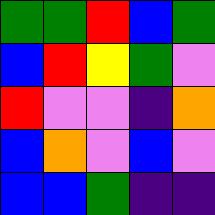[["green", "green", "red", "blue", "green"], ["blue", "red", "yellow", "green", "violet"], ["red", "violet", "violet", "indigo", "orange"], ["blue", "orange", "violet", "blue", "violet"], ["blue", "blue", "green", "indigo", "indigo"]]